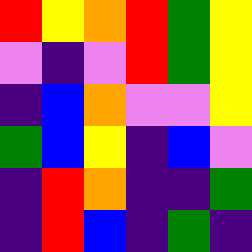[["red", "yellow", "orange", "red", "green", "yellow"], ["violet", "indigo", "violet", "red", "green", "yellow"], ["indigo", "blue", "orange", "violet", "violet", "yellow"], ["green", "blue", "yellow", "indigo", "blue", "violet"], ["indigo", "red", "orange", "indigo", "indigo", "green"], ["indigo", "red", "blue", "indigo", "green", "indigo"]]